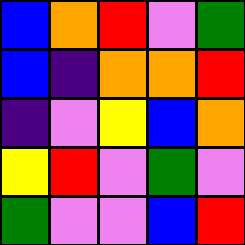[["blue", "orange", "red", "violet", "green"], ["blue", "indigo", "orange", "orange", "red"], ["indigo", "violet", "yellow", "blue", "orange"], ["yellow", "red", "violet", "green", "violet"], ["green", "violet", "violet", "blue", "red"]]